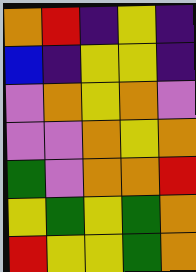[["orange", "red", "indigo", "yellow", "indigo"], ["blue", "indigo", "yellow", "yellow", "indigo"], ["violet", "orange", "yellow", "orange", "violet"], ["violet", "violet", "orange", "yellow", "orange"], ["green", "violet", "orange", "orange", "red"], ["yellow", "green", "yellow", "green", "orange"], ["red", "yellow", "yellow", "green", "orange"]]